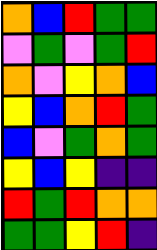[["orange", "blue", "red", "green", "green"], ["violet", "green", "violet", "green", "red"], ["orange", "violet", "yellow", "orange", "blue"], ["yellow", "blue", "orange", "red", "green"], ["blue", "violet", "green", "orange", "green"], ["yellow", "blue", "yellow", "indigo", "indigo"], ["red", "green", "red", "orange", "orange"], ["green", "green", "yellow", "red", "indigo"]]